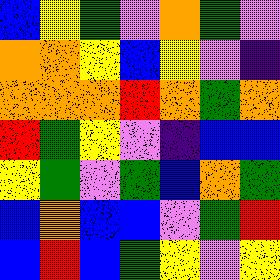[["blue", "yellow", "green", "violet", "orange", "green", "violet"], ["orange", "orange", "yellow", "blue", "yellow", "violet", "indigo"], ["orange", "orange", "orange", "red", "orange", "green", "orange"], ["red", "green", "yellow", "violet", "indigo", "blue", "blue"], ["yellow", "green", "violet", "green", "blue", "orange", "green"], ["blue", "orange", "blue", "blue", "violet", "green", "red"], ["blue", "red", "blue", "green", "yellow", "violet", "yellow"]]